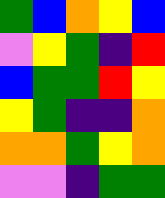[["green", "blue", "orange", "yellow", "blue"], ["violet", "yellow", "green", "indigo", "red"], ["blue", "green", "green", "red", "yellow"], ["yellow", "green", "indigo", "indigo", "orange"], ["orange", "orange", "green", "yellow", "orange"], ["violet", "violet", "indigo", "green", "green"]]